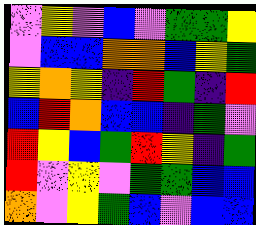[["violet", "yellow", "violet", "blue", "violet", "green", "green", "yellow"], ["violet", "blue", "blue", "orange", "orange", "blue", "yellow", "green"], ["yellow", "orange", "yellow", "indigo", "red", "green", "indigo", "red"], ["blue", "red", "orange", "blue", "blue", "indigo", "green", "violet"], ["red", "yellow", "blue", "green", "red", "yellow", "indigo", "green"], ["red", "violet", "yellow", "violet", "green", "green", "blue", "blue"], ["orange", "violet", "yellow", "green", "blue", "violet", "blue", "blue"]]